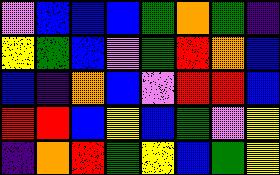[["violet", "blue", "blue", "blue", "green", "orange", "green", "indigo"], ["yellow", "green", "blue", "violet", "green", "red", "orange", "blue"], ["blue", "indigo", "orange", "blue", "violet", "red", "red", "blue"], ["red", "red", "blue", "yellow", "blue", "green", "violet", "yellow"], ["indigo", "orange", "red", "green", "yellow", "blue", "green", "yellow"]]